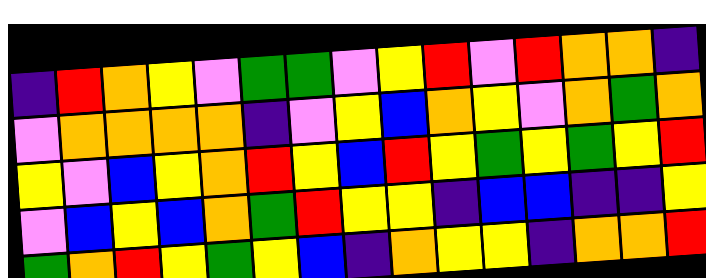[["indigo", "red", "orange", "yellow", "violet", "green", "green", "violet", "yellow", "red", "violet", "red", "orange", "orange", "indigo"], ["violet", "orange", "orange", "orange", "orange", "indigo", "violet", "yellow", "blue", "orange", "yellow", "violet", "orange", "green", "orange"], ["yellow", "violet", "blue", "yellow", "orange", "red", "yellow", "blue", "red", "yellow", "green", "yellow", "green", "yellow", "red"], ["violet", "blue", "yellow", "blue", "orange", "green", "red", "yellow", "yellow", "indigo", "blue", "blue", "indigo", "indigo", "yellow"], ["green", "orange", "red", "yellow", "green", "yellow", "blue", "indigo", "orange", "yellow", "yellow", "indigo", "orange", "orange", "red"]]